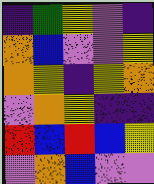[["indigo", "green", "yellow", "violet", "indigo"], ["orange", "blue", "violet", "violet", "yellow"], ["orange", "yellow", "indigo", "yellow", "orange"], ["violet", "orange", "yellow", "indigo", "indigo"], ["red", "blue", "red", "blue", "yellow"], ["violet", "orange", "blue", "violet", "violet"]]